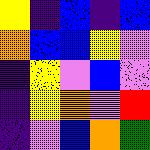[["yellow", "indigo", "blue", "indigo", "blue"], ["orange", "blue", "blue", "yellow", "violet"], ["indigo", "yellow", "violet", "blue", "violet"], ["indigo", "yellow", "orange", "violet", "red"], ["indigo", "violet", "blue", "orange", "green"]]